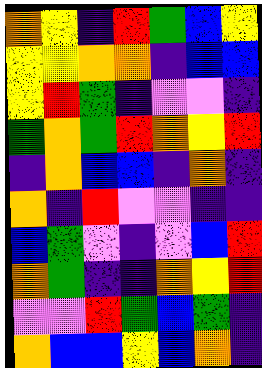[["orange", "yellow", "indigo", "red", "green", "blue", "yellow"], ["yellow", "yellow", "orange", "orange", "indigo", "blue", "blue"], ["yellow", "red", "green", "indigo", "violet", "violet", "indigo"], ["green", "orange", "green", "red", "orange", "yellow", "red"], ["indigo", "orange", "blue", "blue", "indigo", "orange", "indigo"], ["orange", "indigo", "red", "violet", "violet", "indigo", "indigo"], ["blue", "green", "violet", "indigo", "violet", "blue", "red"], ["orange", "green", "indigo", "indigo", "orange", "yellow", "red"], ["violet", "violet", "red", "green", "blue", "green", "indigo"], ["orange", "blue", "blue", "yellow", "blue", "orange", "indigo"]]